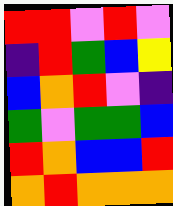[["red", "red", "violet", "red", "violet"], ["indigo", "red", "green", "blue", "yellow"], ["blue", "orange", "red", "violet", "indigo"], ["green", "violet", "green", "green", "blue"], ["red", "orange", "blue", "blue", "red"], ["orange", "red", "orange", "orange", "orange"]]